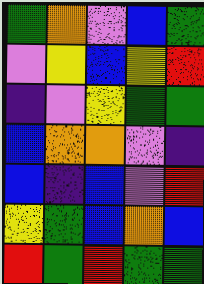[["green", "orange", "violet", "blue", "green"], ["violet", "yellow", "blue", "yellow", "red"], ["indigo", "violet", "yellow", "green", "green"], ["blue", "orange", "orange", "violet", "indigo"], ["blue", "indigo", "blue", "violet", "red"], ["yellow", "green", "blue", "orange", "blue"], ["red", "green", "red", "green", "green"]]